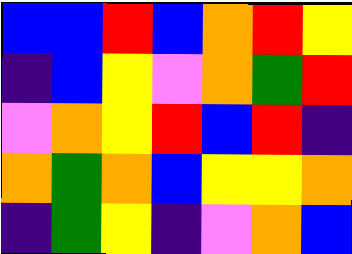[["blue", "blue", "red", "blue", "orange", "red", "yellow"], ["indigo", "blue", "yellow", "violet", "orange", "green", "red"], ["violet", "orange", "yellow", "red", "blue", "red", "indigo"], ["orange", "green", "orange", "blue", "yellow", "yellow", "orange"], ["indigo", "green", "yellow", "indigo", "violet", "orange", "blue"]]